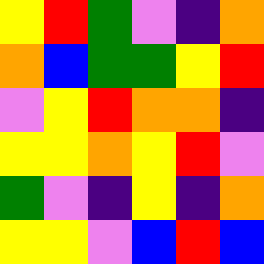[["yellow", "red", "green", "violet", "indigo", "orange"], ["orange", "blue", "green", "green", "yellow", "red"], ["violet", "yellow", "red", "orange", "orange", "indigo"], ["yellow", "yellow", "orange", "yellow", "red", "violet"], ["green", "violet", "indigo", "yellow", "indigo", "orange"], ["yellow", "yellow", "violet", "blue", "red", "blue"]]